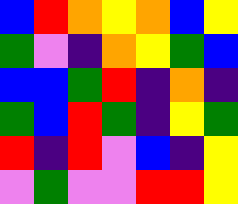[["blue", "red", "orange", "yellow", "orange", "blue", "yellow"], ["green", "violet", "indigo", "orange", "yellow", "green", "blue"], ["blue", "blue", "green", "red", "indigo", "orange", "indigo"], ["green", "blue", "red", "green", "indigo", "yellow", "green"], ["red", "indigo", "red", "violet", "blue", "indigo", "yellow"], ["violet", "green", "violet", "violet", "red", "red", "yellow"]]